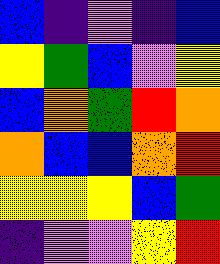[["blue", "indigo", "violet", "indigo", "blue"], ["yellow", "green", "blue", "violet", "yellow"], ["blue", "orange", "green", "red", "orange"], ["orange", "blue", "blue", "orange", "red"], ["yellow", "yellow", "yellow", "blue", "green"], ["indigo", "violet", "violet", "yellow", "red"]]